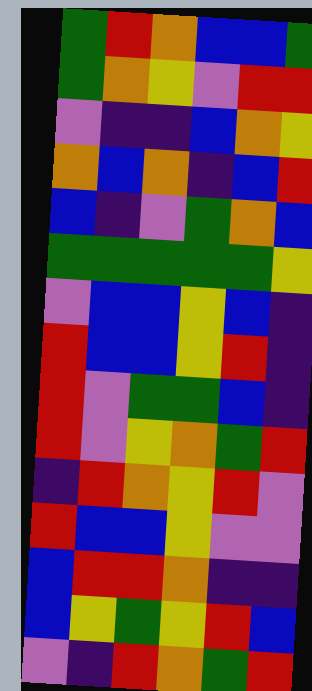[["green", "red", "orange", "blue", "blue", "green"], ["green", "orange", "yellow", "violet", "red", "red"], ["violet", "indigo", "indigo", "blue", "orange", "yellow"], ["orange", "blue", "orange", "indigo", "blue", "red"], ["blue", "indigo", "violet", "green", "orange", "blue"], ["green", "green", "green", "green", "green", "yellow"], ["violet", "blue", "blue", "yellow", "blue", "indigo"], ["red", "blue", "blue", "yellow", "red", "indigo"], ["red", "violet", "green", "green", "blue", "indigo"], ["red", "violet", "yellow", "orange", "green", "red"], ["indigo", "red", "orange", "yellow", "red", "violet"], ["red", "blue", "blue", "yellow", "violet", "violet"], ["blue", "red", "red", "orange", "indigo", "indigo"], ["blue", "yellow", "green", "yellow", "red", "blue"], ["violet", "indigo", "red", "orange", "green", "red"]]